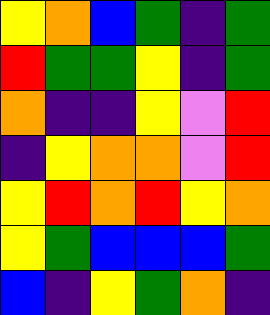[["yellow", "orange", "blue", "green", "indigo", "green"], ["red", "green", "green", "yellow", "indigo", "green"], ["orange", "indigo", "indigo", "yellow", "violet", "red"], ["indigo", "yellow", "orange", "orange", "violet", "red"], ["yellow", "red", "orange", "red", "yellow", "orange"], ["yellow", "green", "blue", "blue", "blue", "green"], ["blue", "indigo", "yellow", "green", "orange", "indigo"]]